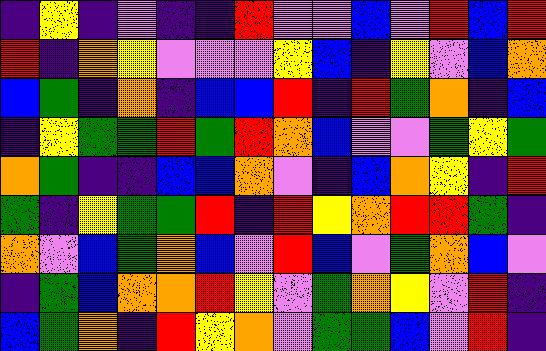[["indigo", "yellow", "indigo", "violet", "indigo", "indigo", "red", "violet", "violet", "blue", "violet", "red", "blue", "red"], ["red", "indigo", "orange", "yellow", "violet", "violet", "violet", "yellow", "blue", "indigo", "yellow", "violet", "blue", "orange"], ["blue", "green", "indigo", "orange", "indigo", "blue", "blue", "red", "indigo", "red", "green", "orange", "indigo", "blue"], ["indigo", "yellow", "green", "green", "red", "green", "red", "orange", "blue", "violet", "violet", "green", "yellow", "green"], ["orange", "green", "indigo", "indigo", "blue", "blue", "orange", "violet", "indigo", "blue", "orange", "yellow", "indigo", "red"], ["green", "indigo", "yellow", "green", "green", "red", "indigo", "red", "yellow", "orange", "red", "red", "green", "indigo"], ["orange", "violet", "blue", "green", "orange", "blue", "violet", "red", "blue", "violet", "green", "orange", "blue", "violet"], ["indigo", "green", "blue", "orange", "orange", "red", "yellow", "violet", "green", "orange", "yellow", "violet", "red", "indigo"], ["blue", "green", "orange", "indigo", "red", "yellow", "orange", "violet", "green", "green", "blue", "violet", "red", "indigo"]]